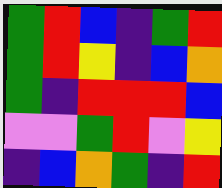[["green", "red", "blue", "indigo", "green", "red"], ["green", "red", "yellow", "indigo", "blue", "orange"], ["green", "indigo", "red", "red", "red", "blue"], ["violet", "violet", "green", "red", "violet", "yellow"], ["indigo", "blue", "orange", "green", "indigo", "red"]]